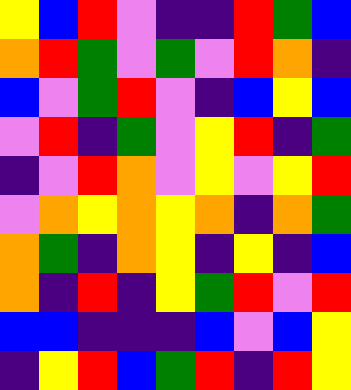[["yellow", "blue", "red", "violet", "indigo", "indigo", "red", "green", "blue"], ["orange", "red", "green", "violet", "green", "violet", "red", "orange", "indigo"], ["blue", "violet", "green", "red", "violet", "indigo", "blue", "yellow", "blue"], ["violet", "red", "indigo", "green", "violet", "yellow", "red", "indigo", "green"], ["indigo", "violet", "red", "orange", "violet", "yellow", "violet", "yellow", "red"], ["violet", "orange", "yellow", "orange", "yellow", "orange", "indigo", "orange", "green"], ["orange", "green", "indigo", "orange", "yellow", "indigo", "yellow", "indigo", "blue"], ["orange", "indigo", "red", "indigo", "yellow", "green", "red", "violet", "red"], ["blue", "blue", "indigo", "indigo", "indigo", "blue", "violet", "blue", "yellow"], ["indigo", "yellow", "red", "blue", "green", "red", "indigo", "red", "yellow"]]